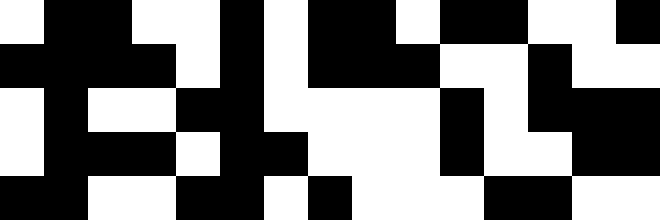[["white", "black", "black", "white", "white", "black", "white", "black", "black", "white", "black", "black", "white", "white", "black"], ["black", "black", "black", "black", "white", "black", "white", "black", "black", "black", "white", "white", "black", "white", "white"], ["white", "black", "white", "white", "black", "black", "white", "white", "white", "white", "black", "white", "black", "black", "black"], ["white", "black", "black", "black", "white", "black", "black", "white", "white", "white", "black", "white", "white", "black", "black"], ["black", "black", "white", "white", "black", "black", "white", "black", "white", "white", "white", "black", "black", "white", "white"]]